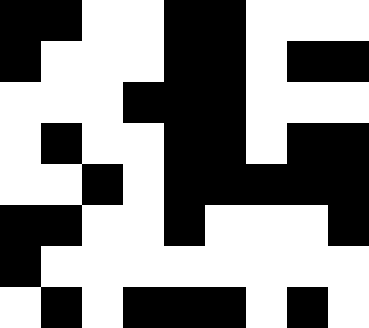[["black", "black", "white", "white", "black", "black", "white", "white", "white"], ["black", "white", "white", "white", "black", "black", "white", "black", "black"], ["white", "white", "white", "black", "black", "black", "white", "white", "white"], ["white", "black", "white", "white", "black", "black", "white", "black", "black"], ["white", "white", "black", "white", "black", "black", "black", "black", "black"], ["black", "black", "white", "white", "black", "white", "white", "white", "black"], ["black", "white", "white", "white", "white", "white", "white", "white", "white"], ["white", "black", "white", "black", "black", "black", "white", "black", "white"]]